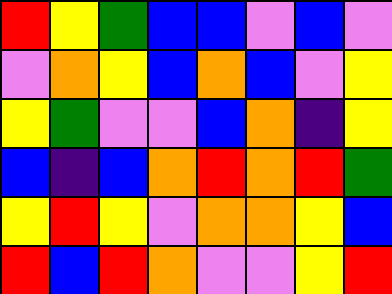[["red", "yellow", "green", "blue", "blue", "violet", "blue", "violet"], ["violet", "orange", "yellow", "blue", "orange", "blue", "violet", "yellow"], ["yellow", "green", "violet", "violet", "blue", "orange", "indigo", "yellow"], ["blue", "indigo", "blue", "orange", "red", "orange", "red", "green"], ["yellow", "red", "yellow", "violet", "orange", "orange", "yellow", "blue"], ["red", "blue", "red", "orange", "violet", "violet", "yellow", "red"]]